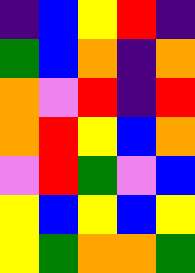[["indigo", "blue", "yellow", "red", "indigo"], ["green", "blue", "orange", "indigo", "orange"], ["orange", "violet", "red", "indigo", "red"], ["orange", "red", "yellow", "blue", "orange"], ["violet", "red", "green", "violet", "blue"], ["yellow", "blue", "yellow", "blue", "yellow"], ["yellow", "green", "orange", "orange", "green"]]